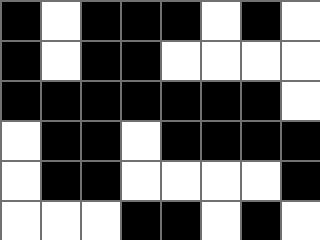[["black", "white", "black", "black", "black", "white", "black", "white"], ["black", "white", "black", "black", "white", "white", "white", "white"], ["black", "black", "black", "black", "black", "black", "black", "white"], ["white", "black", "black", "white", "black", "black", "black", "black"], ["white", "black", "black", "white", "white", "white", "white", "black"], ["white", "white", "white", "black", "black", "white", "black", "white"]]